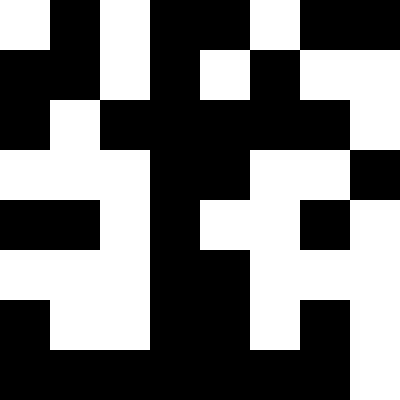[["white", "black", "white", "black", "black", "white", "black", "black"], ["black", "black", "white", "black", "white", "black", "white", "white"], ["black", "white", "black", "black", "black", "black", "black", "white"], ["white", "white", "white", "black", "black", "white", "white", "black"], ["black", "black", "white", "black", "white", "white", "black", "white"], ["white", "white", "white", "black", "black", "white", "white", "white"], ["black", "white", "white", "black", "black", "white", "black", "white"], ["black", "black", "black", "black", "black", "black", "black", "white"]]